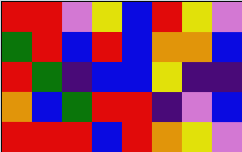[["red", "red", "violet", "yellow", "blue", "red", "yellow", "violet"], ["green", "red", "blue", "red", "blue", "orange", "orange", "blue"], ["red", "green", "indigo", "blue", "blue", "yellow", "indigo", "indigo"], ["orange", "blue", "green", "red", "red", "indigo", "violet", "blue"], ["red", "red", "red", "blue", "red", "orange", "yellow", "violet"]]